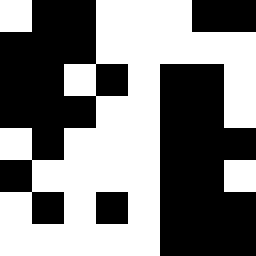[["white", "black", "black", "white", "white", "white", "black", "black"], ["black", "black", "black", "white", "white", "white", "white", "white"], ["black", "black", "white", "black", "white", "black", "black", "white"], ["black", "black", "black", "white", "white", "black", "black", "white"], ["white", "black", "white", "white", "white", "black", "black", "black"], ["black", "white", "white", "white", "white", "black", "black", "white"], ["white", "black", "white", "black", "white", "black", "black", "black"], ["white", "white", "white", "white", "white", "black", "black", "black"]]